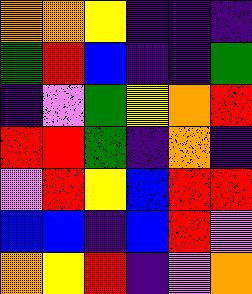[["orange", "orange", "yellow", "indigo", "indigo", "indigo"], ["green", "red", "blue", "indigo", "indigo", "green"], ["indigo", "violet", "green", "yellow", "orange", "red"], ["red", "red", "green", "indigo", "orange", "indigo"], ["violet", "red", "yellow", "blue", "red", "red"], ["blue", "blue", "indigo", "blue", "red", "violet"], ["orange", "yellow", "red", "indigo", "violet", "orange"]]